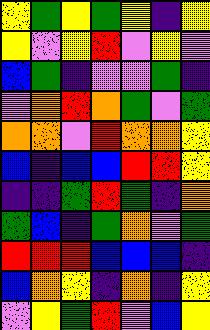[["yellow", "green", "yellow", "green", "yellow", "indigo", "yellow"], ["yellow", "violet", "yellow", "red", "violet", "yellow", "violet"], ["blue", "green", "indigo", "violet", "violet", "green", "indigo"], ["violet", "orange", "red", "orange", "green", "violet", "green"], ["orange", "orange", "violet", "red", "orange", "orange", "yellow"], ["blue", "indigo", "blue", "blue", "red", "red", "yellow"], ["indigo", "indigo", "green", "red", "green", "indigo", "orange"], ["green", "blue", "indigo", "green", "orange", "violet", "green"], ["red", "red", "red", "blue", "blue", "blue", "indigo"], ["blue", "orange", "yellow", "indigo", "orange", "indigo", "yellow"], ["violet", "yellow", "green", "red", "violet", "blue", "yellow"]]